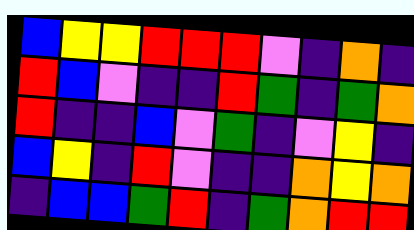[["blue", "yellow", "yellow", "red", "red", "red", "violet", "indigo", "orange", "indigo"], ["red", "blue", "violet", "indigo", "indigo", "red", "green", "indigo", "green", "orange"], ["red", "indigo", "indigo", "blue", "violet", "green", "indigo", "violet", "yellow", "indigo"], ["blue", "yellow", "indigo", "red", "violet", "indigo", "indigo", "orange", "yellow", "orange"], ["indigo", "blue", "blue", "green", "red", "indigo", "green", "orange", "red", "red"]]